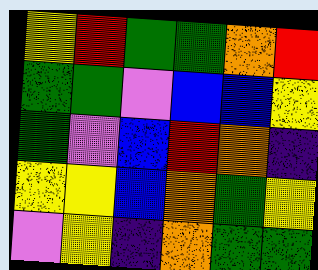[["yellow", "red", "green", "green", "orange", "red"], ["green", "green", "violet", "blue", "blue", "yellow"], ["green", "violet", "blue", "red", "orange", "indigo"], ["yellow", "yellow", "blue", "orange", "green", "yellow"], ["violet", "yellow", "indigo", "orange", "green", "green"]]